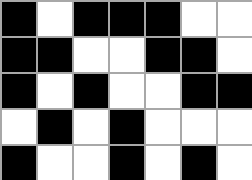[["black", "white", "black", "black", "black", "white", "white"], ["black", "black", "white", "white", "black", "black", "white"], ["black", "white", "black", "white", "white", "black", "black"], ["white", "black", "white", "black", "white", "white", "white"], ["black", "white", "white", "black", "white", "black", "white"]]